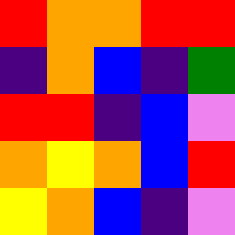[["red", "orange", "orange", "red", "red"], ["indigo", "orange", "blue", "indigo", "green"], ["red", "red", "indigo", "blue", "violet"], ["orange", "yellow", "orange", "blue", "red"], ["yellow", "orange", "blue", "indigo", "violet"]]